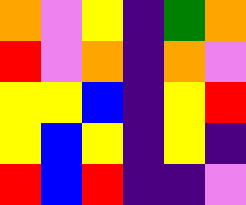[["orange", "violet", "yellow", "indigo", "green", "orange"], ["red", "violet", "orange", "indigo", "orange", "violet"], ["yellow", "yellow", "blue", "indigo", "yellow", "red"], ["yellow", "blue", "yellow", "indigo", "yellow", "indigo"], ["red", "blue", "red", "indigo", "indigo", "violet"]]